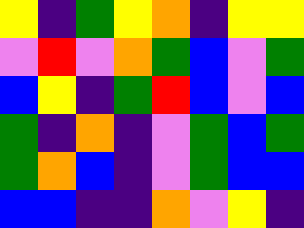[["yellow", "indigo", "green", "yellow", "orange", "indigo", "yellow", "yellow"], ["violet", "red", "violet", "orange", "green", "blue", "violet", "green"], ["blue", "yellow", "indigo", "green", "red", "blue", "violet", "blue"], ["green", "indigo", "orange", "indigo", "violet", "green", "blue", "green"], ["green", "orange", "blue", "indigo", "violet", "green", "blue", "blue"], ["blue", "blue", "indigo", "indigo", "orange", "violet", "yellow", "indigo"]]